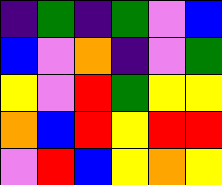[["indigo", "green", "indigo", "green", "violet", "blue"], ["blue", "violet", "orange", "indigo", "violet", "green"], ["yellow", "violet", "red", "green", "yellow", "yellow"], ["orange", "blue", "red", "yellow", "red", "red"], ["violet", "red", "blue", "yellow", "orange", "yellow"]]